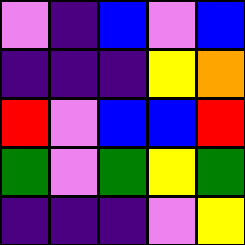[["violet", "indigo", "blue", "violet", "blue"], ["indigo", "indigo", "indigo", "yellow", "orange"], ["red", "violet", "blue", "blue", "red"], ["green", "violet", "green", "yellow", "green"], ["indigo", "indigo", "indigo", "violet", "yellow"]]